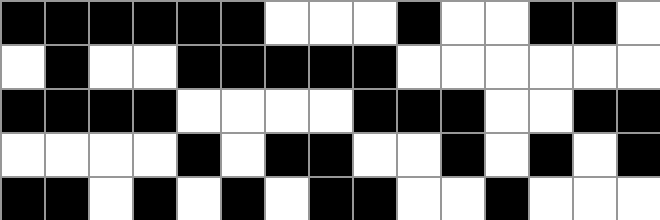[["black", "black", "black", "black", "black", "black", "white", "white", "white", "black", "white", "white", "black", "black", "white"], ["white", "black", "white", "white", "black", "black", "black", "black", "black", "white", "white", "white", "white", "white", "white"], ["black", "black", "black", "black", "white", "white", "white", "white", "black", "black", "black", "white", "white", "black", "black"], ["white", "white", "white", "white", "black", "white", "black", "black", "white", "white", "black", "white", "black", "white", "black"], ["black", "black", "white", "black", "white", "black", "white", "black", "black", "white", "white", "black", "white", "white", "white"]]